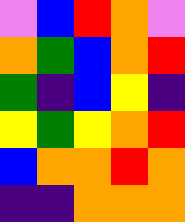[["violet", "blue", "red", "orange", "violet"], ["orange", "green", "blue", "orange", "red"], ["green", "indigo", "blue", "yellow", "indigo"], ["yellow", "green", "yellow", "orange", "red"], ["blue", "orange", "orange", "red", "orange"], ["indigo", "indigo", "orange", "orange", "orange"]]